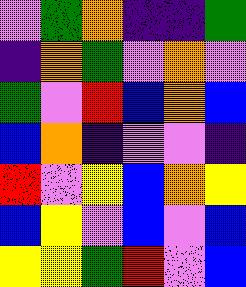[["violet", "green", "orange", "indigo", "indigo", "green"], ["indigo", "orange", "green", "violet", "orange", "violet"], ["green", "violet", "red", "blue", "orange", "blue"], ["blue", "orange", "indigo", "violet", "violet", "indigo"], ["red", "violet", "yellow", "blue", "orange", "yellow"], ["blue", "yellow", "violet", "blue", "violet", "blue"], ["yellow", "yellow", "green", "red", "violet", "blue"]]